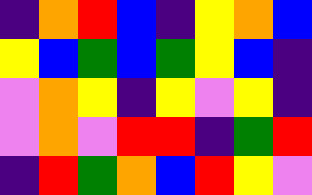[["indigo", "orange", "red", "blue", "indigo", "yellow", "orange", "blue"], ["yellow", "blue", "green", "blue", "green", "yellow", "blue", "indigo"], ["violet", "orange", "yellow", "indigo", "yellow", "violet", "yellow", "indigo"], ["violet", "orange", "violet", "red", "red", "indigo", "green", "red"], ["indigo", "red", "green", "orange", "blue", "red", "yellow", "violet"]]